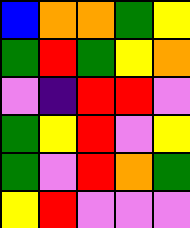[["blue", "orange", "orange", "green", "yellow"], ["green", "red", "green", "yellow", "orange"], ["violet", "indigo", "red", "red", "violet"], ["green", "yellow", "red", "violet", "yellow"], ["green", "violet", "red", "orange", "green"], ["yellow", "red", "violet", "violet", "violet"]]